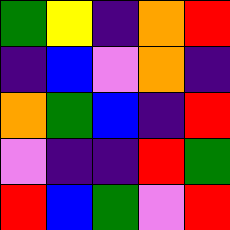[["green", "yellow", "indigo", "orange", "red"], ["indigo", "blue", "violet", "orange", "indigo"], ["orange", "green", "blue", "indigo", "red"], ["violet", "indigo", "indigo", "red", "green"], ["red", "blue", "green", "violet", "red"]]